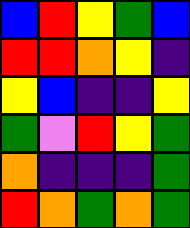[["blue", "red", "yellow", "green", "blue"], ["red", "red", "orange", "yellow", "indigo"], ["yellow", "blue", "indigo", "indigo", "yellow"], ["green", "violet", "red", "yellow", "green"], ["orange", "indigo", "indigo", "indigo", "green"], ["red", "orange", "green", "orange", "green"]]